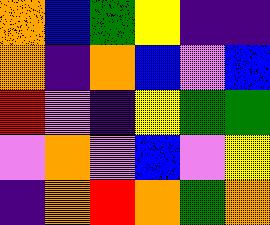[["orange", "blue", "green", "yellow", "indigo", "indigo"], ["orange", "indigo", "orange", "blue", "violet", "blue"], ["red", "violet", "indigo", "yellow", "green", "green"], ["violet", "orange", "violet", "blue", "violet", "yellow"], ["indigo", "orange", "red", "orange", "green", "orange"]]